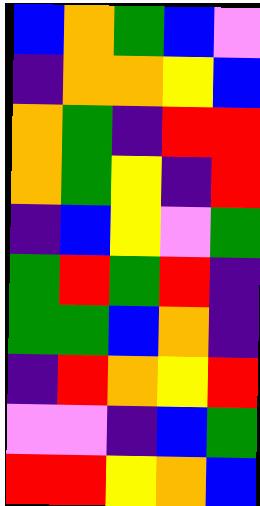[["blue", "orange", "green", "blue", "violet"], ["indigo", "orange", "orange", "yellow", "blue"], ["orange", "green", "indigo", "red", "red"], ["orange", "green", "yellow", "indigo", "red"], ["indigo", "blue", "yellow", "violet", "green"], ["green", "red", "green", "red", "indigo"], ["green", "green", "blue", "orange", "indigo"], ["indigo", "red", "orange", "yellow", "red"], ["violet", "violet", "indigo", "blue", "green"], ["red", "red", "yellow", "orange", "blue"]]